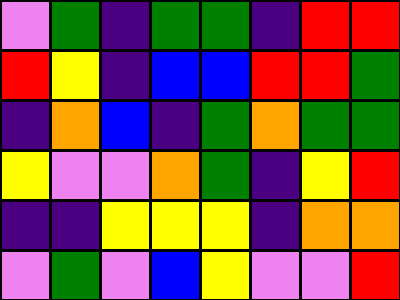[["violet", "green", "indigo", "green", "green", "indigo", "red", "red"], ["red", "yellow", "indigo", "blue", "blue", "red", "red", "green"], ["indigo", "orange", "blue", "indigo", "green", "orange", "green", "green"], ["yellow", "violet", "violet", "orange", "green", "indigo", "yellow", "red"], ["indigo", "indigo", "yellow", "yellow", "yellow", "indigo", "orange", "orange"], ["violet", "green", "violet", "blue", "yellow", "violet", "violet", "red"]]